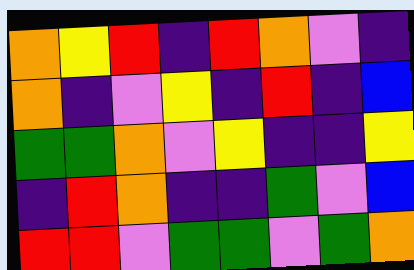[["orange", "yellow", "red", "indigo", "red", "orange", "violet", "indigo"], ["orange", "indigo", "violet", "yellow", "indigo", "red", "indigo", "blue"], ["green", "green", "orange", "violet", "yellow", "indigo", "indigo", "yellow"], ["indigo", "red", "orange", "indigo", "indigo", "green", "violet", "blue"], ["red", "red", "violet", "green", "green", "violet", "green", "orange"]]